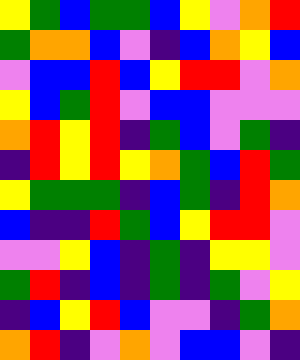[["yellow", "green", "blue", "green", "green", "blue", "yellow", "violet", "orange", "red"], ["green", "orange", "orange", "blue", "violet", "indigo", "blue", "orange", "yellow", "blue"], ["violet", "blue", "blue", "red", "blue", "yellow", "red", "red", "violet", "orange"], ["yellow", "blue", "green", "red", "violet", "blue", "blue", "violet", "violet", "violet"], ["orange", "red", "yellow", "red", "indigo", "green", "blue", "violet", "green", "indigo"], ["indigo", "red", "yellow", "red", "yellow", "orange", "green", "blue", "red", "green"], ["yellow", "green", "green", "green", "indigo", "blue", "green", "indigo", "red", "orange"], ["blue", "indigo", "indigo", "red", "green", "blue", "yellow", "red", "red", "violet"], ["violet", "violet", "yellow", "blue", "indigo", "green", "indigo", "yellow", "yellow", "violet"], ["green", "red", "indigo", "blue", "indigo", "green", "indigo", "green", "violet", "yellow"], ["indigo", "blue", "yellow", "red", "blue", "violet", "violet", "indigo", "green", "orange"], ["orange", "red", "indigo", "violet", "orange", "violet", "blue", "blue", "violet", "indigo"]]